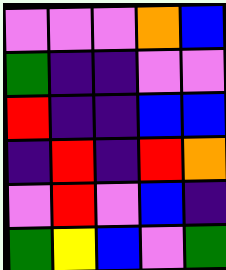[["violet", "violet", "violet", "orange", "blue"], ["green", "indigo", "indigo", "violet", "violet"], ["red", "indigo", "indigo", "blue", "blue"], ["indigo", "red", "indigo", "red", "orange"], ["violet", "red", "violet", "blue", "indigo"], ["green", "yellow", "blue", "violet", "green"]]